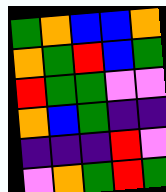[["green", "orange", "blue", "blue", "orange"], ["orange", "green", "red", "blue", "green"], ["red", "green", "green", "violet", "violet"], ["orange", "blue", "green", "indigo", "indigo"], ["indigo", "indigo", "indigo", "red", "violet"], ["violet", "orange", "green", "red", "green"]]